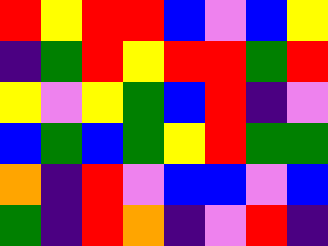[["red", "yellow", "red", "red", "blue", "violet", "blue", "yellow"], ["indigo", "green", "red", "yellow", "red", "red", "green", "red"], ["yellow", "violet", "yellow", "green", "blue", "red", "indigo", "violet"], ["blue", "green", "blue", "green", "yellow", "red", "green", "green"], ["orange", "indigo", "red", "violet", "blue", "blue", "violet", "blue"], ["green", "indigo", "red", "orange", "indigo", "violet", "red", "indigo"]]